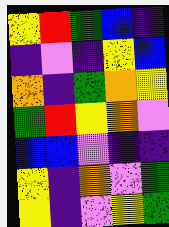[["yellow", "red", "green", "blue", "indigo"], ["indigo", "violet", "indigo", "yellow", "blue"], ["orange", "indigo", "green", "orange", "yellow"], ["green", "red", "yellow", "orange", "violet"], ["blue", "blue", "violet", "indigo", "indigo"], ["yellow", "indigo", "orange", "violet", "green"], ["yellow", "indigo", "violet", "yellow", "green"]]